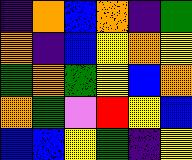[["indigo", "orange", "blue", "orange", "indigo", "green"], ["orange", "indigo", "blue", "yellow", "orange", "yellow"], ["green", "orange", "green", "yellow", "blue", "orange"], ["orange", "green", "violet", "red", "yellow", "blue"], ["blue", "blue", "yellow", "green", "indigo", "yellow"]]